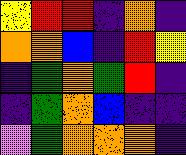[["yellow", "red", "red", "indigo", "orange", "indigo"], ["orange", "orange", "blue", "indigo", "red", "yellow"], ["indigo", "green", "orange", "green", "red", "indigo"], ["indigo", "green", "orange", "blue", "indigo", "indigo"], ["violet", "green", "orange", "orange", "orange", "indigo"]]